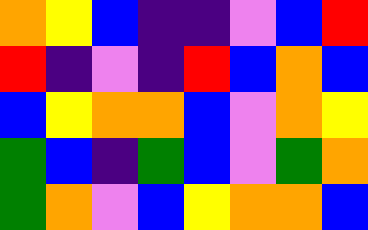[["orange", "yellow", "blue", "indigo", "indigo", "violet", "blue", "red"], ["red", "indigo", "violet", "indigo", "red", "blue", "orange", "blue"], ["blue", "yellow", "orange", "orange", "blue", "violet", "orange", "yellow"], ["green", "blue", "indigo", "green", "blue", "violet", "green", "orange"], ["green", "orange", "violet", "blue", "yellow", "orange", "orange", "blue"]]